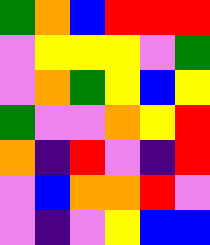[["green", "orange", "blue", "red", "red", "red"], ["violet", "yellow", "yellow", "yellow", "violet", "green"], ["violet", "orange", "green", "yellow", "blue", "yellow"], ["green", "violet", "violet", "orange", "yellow", "red"], ["orange", "indigo", "red", "violet", "indigo", "red"], ["violet", "blue", "orange", "orange", "red", "violet"], ["violet", "indigo", "violet", "yellow", "blue", "blue"]]